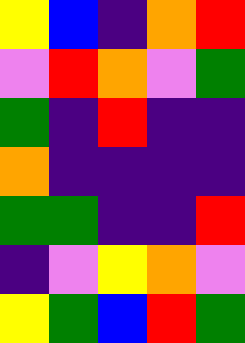[["yellow", "blue", "indigo", "orange", "red"], ["violet", "red", "orange", "violet", "green"], ["green", "indigo", "red", "indigo", "indigo"], ["orange", "indigo", "indigo", "indigo", "indigo"], ["green", "green", "indigo", "indigo", "red"], ["indigo", "violet", "yellow", "orange", "violet"], ["yellow", "green", "blue", "red", "green"]]